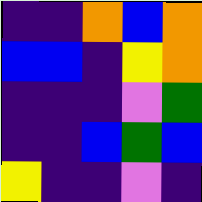[["indigo", "indigo", "orange", "blue", "orange"], ["blue", "blue", "indigo", "yellow", "orange"], ["indigo", "indigo", "indigo", "violet", "green"], ["indigo", "indigo", "blue", "green", "blue"], ["yellow", "indigo", "indigo", "violet", "indigo"]]